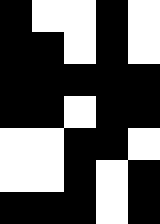[["black", "white", "white", "black", "white"], ["black", "black", "white", "black", "white"], ["black", "black", "black", "black", "black"], ["black", "black", "white", "black", "black"], ["white", "white", "black", "black", "white"], ["white", "white", "black", "white", "black"], ["black", "black", "black", "white", "black"]]